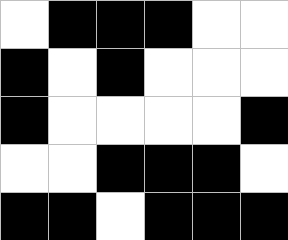[["white", "black", "black", "black", "white", "white"], ["black", "white", "black", "white", "white", "white"], ["black", "white", "white", "white", "white", "black"], ["white", "white", "black", "black", "black", "white"], ["black", "black", "white", "black", "black", "black"]]